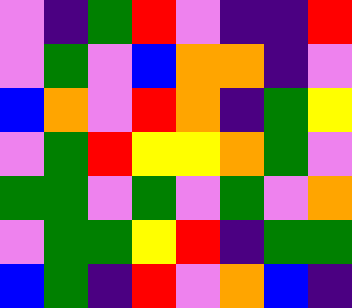[["violet", "indigo", "green", "red", "violet", "indigo", "indigo", "red"], ["violet", "green", "violet", "blue", "orange", "orange", "indigo", "violet"], ["blue", "orange", "violet", "red", "orange", "indigo", "green", "yellow"], ["violet", "green", "red", "yellow", "yellow", "orange", "green", "violet"], ["green", "green", "violet", "green", "violet", "green", "violet", "orange"], ["violet", "green", "green", "yellow", "red", "indigo", "green", "green"], ["blue", "green", "indigo", "red", "violet", "orange", "blue", "indigo"]]